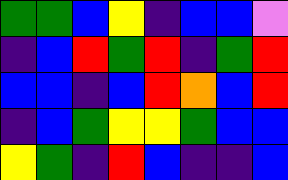[["green", "green", "blue", "yellow", "indigo", "blue", "blue", "violet"], ["indigo", "blue", "red", "green", "red", "indigo", "green", "red"], ["blue", "blue", "indigo", "blue", "red", "orange", "blue", "red"], ["indigo", "blue", "green", "yellow", "yellow", "green", "blue", "blue"], ["yellow", "green", "indigo", "red", "blue", "indigo", "indigo", "blue"]]